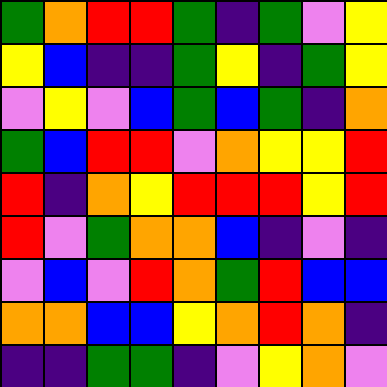[["green", "orange", "red", "red", "green", "indigo", "green", "violet", "yellow"], ["yellow", "blue", "indigo", "indigo", "green", "yellow", "indigo", "green", "yellow"], ["violet", "yellow", "violet", "blue", "green", "blue", "green", "indigo", "orange"], ["green", "blue", "red", "red", "violet", "orange", "yellow", "yellow", "red"], ["red", "indigo", "orange", "yellow", "red", "red", "red", "yellow", "red"], ["red", "violet", "green", "orange", "orange", "blue", "indigo", "violet", "indigo"], ["violet", "blue", "violet", "red", "orange", "green", "red", "blue", "blue"], ["orange", "orange", "blue", "blue", "yellow", "orange", "red", "orange", "indigo"], ["indigo", "indigo", "green", "green", "indigo", "violet", "yellow", "orange", "violet"]]